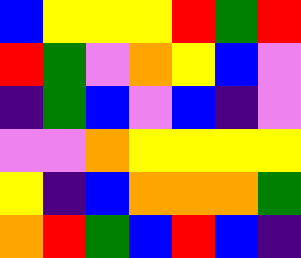[["blue", "yellow", "yellow", "yellow", "red", "green", "red"], ["red", "green", "violet", "orange", "yellow", "blue", "violet"], ["indigo", "green", "blue", "violet", "blue", "indigo", "violet"], ["violet", "violet", "orange", "yellow", "yellow", "yellow", "yellow"], ["yellow", "indigo", "blue", "orange", "orange", "orange", "green"], ["orange", "red", "green", "blue", "red", "blue", "indigo"]]